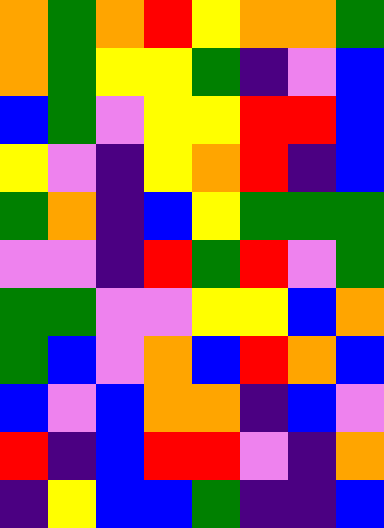[["orange", "green", "orange", "red", "yellow", "orange", "orange", "green"], ["orange", "green", "yellow", "yellow", "green", "indigo", "violet", "blue"], ["blue", "green", "violet", "yellow", "yellow", "red", "red", "blue"], ["yellow", "violet", "indigo", "yellow", "orange", "red", "indigo", "blue"], ["green", "orange", "indigo", "blue", "yellow", "green", "green", "green"], ["violet", "violet", "indigo", "red", "green", "red", "violet", "green"], ["green", "green", "violet", "violet", "yellow", "yellow", "blue", "orange"], ["green", "blue", "violet", "orange", "blue", "red", "orange", "blue"], ["blue", "violet", "blue", "orange", "orange", "indigo", "blue", "violet"], ["red", "indigo", "blue", "red", "red", "violet", "indigo", "orange"], ["indigo", "yellow", "blue", "blue", "green", "indigo", "indigo", "blue"]]